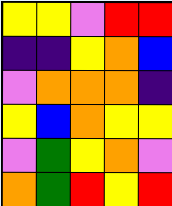[["yellow", "yellow", "violet", "red", "red"], ["indigo", "indigo", "yellow", "orange", "blue"], ["violet", "orange", "orange", "orange", "indigo"], ["yellow", "blue", "orange", "yellow", "yellow"], ["violet", "green", "yellow", "orange", "violet"], ["orange", "green", "red", "yellow", "red"]]